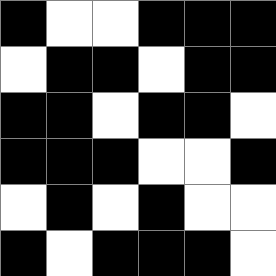[["black", "white", "white", "black", "black", "black"], ["white", "black", "black", "white", "black", "black"], ["black", "black", "white", "black", "black", "white"], ["black", "black", "black", "white", "white", "black"], ["white", "black", "white", "black", "white", "white"], ["black", "white", "black", "black", "black", "white"]]